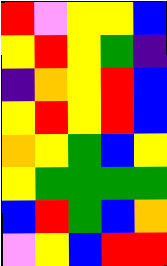[["red", "violet", "yellow", "yellow", "blue"], ["yellow", "red", "yellow", "green", "indigo"], ["indigo", "orange", "yellow", "red", "blue"], ["yellow", "red", "yellow", "red", "blue"], ["orange", "yellow", "green", "blue", "yellow"], ["yellow", "green", "green", "green", "green"], ["blue", "red", "green", "blue", "orange"], ["violet", "yellow", "blue", "red", "red"]]